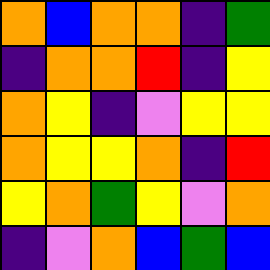[["orange", "blue", "orange", "orange", "indigo", "green"], ["indigo", "orange", "orange", "red", "indigo", "yellow"], ["orange", "yellow", "indigo", "violet", "yellow", "yellow"], ["orange", "yellow", "yellow", "orange", "indigo", "red"], ["yellow", "orange", "green", "yellow", "violet", "orange"], ["indigo", "violet", "orange", "blue", "green", "blue"]]